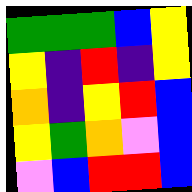[["green", "green", "green", "blue", "yellow"], ["yellow", "indigo", "red", "indigo", "yellow"], ["orange", "indigo", "yellow", "red", "blue"], ["yellow", "green", "orange", "violet", "blue"], ["violet", "blue", "red", "red", "blue"]]